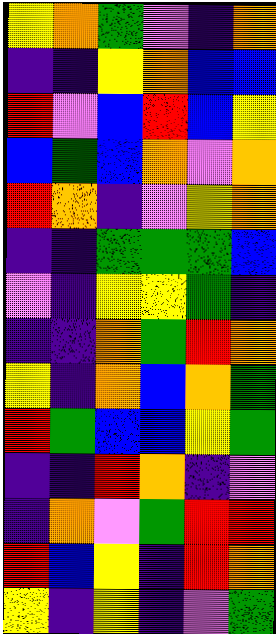[["yellow", "orange", "green", "violet", "indigo", "orange"], ["indigo", "indigo", "yellow", "orange", "blue", "blue"], ["red", "violet", "blue", "red", "blue", "yellow"], ["blue", "green", "blue", "orange", "violet", "orange"], ["red", "orange", "indigo", "violet", "yellow", "orange"], ["indigo", "indigo", "green", "green", "green", "blue"], ["violet", "indigo", "yellow", "yellow", "green", "indigo"], ["indigo", "indigo", "orange", "green", "red", "orange"], ["yellow", "indigo", "orange", "blue", "orange", "green"], ["red", "green", "blue", "blue", "yellow", "green"], ["indigo", "indigo", "red", "orange", "indigo", "violet"], ["indigo", "orange", "violet", "green", "red", "red"], ["red", "blue", "yellow", "indigo", "red", "orange"], ["yellow", "indigo", "yellow", "indigo", "violet", "green"]]